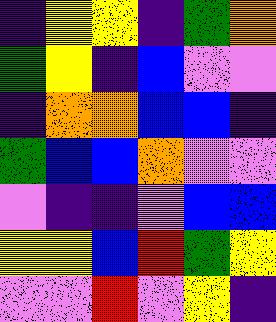[["indigo", "yellow", "yellow", "indigo", "green", "orange"], ["green", "yellow", "indigo", "blue", "violet", "violet"], ["indigo", "orange", "orange", "blue", "blue", "indigo"], ["green", "blue", "blue", "orange", "violet", "violet"], ["violet", "indigo", "indigo", "violet", "blue", "blue"], ["yellow", "yellow", "blue", "red", "green", "yellow"], ["violet", "violet", "red", "violet", "yellow", "indigo"]]